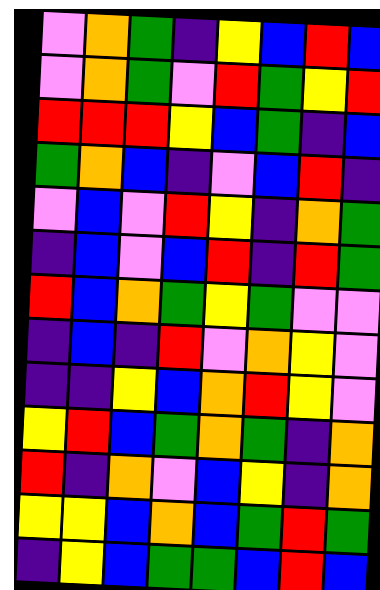[["violet", "orange", "green", "indigo", "yellow", "blue", "red", "blue"], ["violet", "orange", "green", "violet", "red", "green", "yellow", "red"], ["red", "red", "red", "yellow", "blue", "green", "indigo", "blue"], ["green", "orange", "blue", "indigo", "violet", "blue", "red", "indigo"], ["violet", "blue", "violet", "red", "yellow", "indigo", "orange", "green"], ["indigo", "blue", "violet", "blue", "red", "indigo", "red", "green"], ["red", "blue", "orange", "green", "yellow", "green", "violet", "violet"], ["indigo", "blue", "indigo", "red", "violet", "orange", "yellow", "violet"], ["indigo", "indigo", "yellow", "blue", "orange", "red", "yellow", "violet"], ["yellow", "red", "blue", "green", "orange", "green", "indigo", "orange"], ["red", "indigo", "orange", "violet", "blue", "yellow", "indigo", "orange"], ["yellow", "yellow", "blue", "orange", "blue", "green", "red", "green"], ["indigo", "yellow", "blue", "green", "green", "blue", "red", "blue"]]